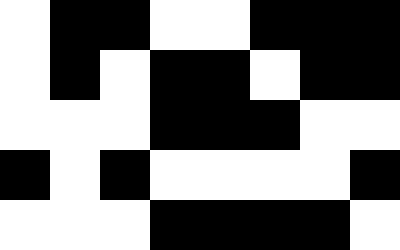[["white", "black", "black", "white", "white", "black", "black", "black"], ["white", "black", "white", "black", "black", "white", "black", "black"], ["white", "white", "white", "black", "black", "black", "white", "white"], ["black", "white", "black", "white", "white", "white", "white", "black"], ["white", "white", "white", "black", "black", "black", "black", "white"]]